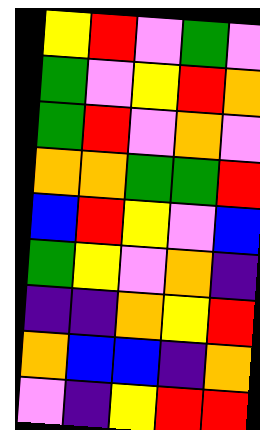[["yellow", "red", "violet", "green", "violet"], ["green", "violet", "yellow", "red", "orange"], ["green", "red", "violet", "orange", "violet"], ["orange", "orange", "green", "green", "red"], ["blue", "red", "yellow", "violet", "blue"], ["green", "yellow", "violet", "orange", "indigo"], ["indigo", "indigo", "orange", "yellow", "red"], ["orange", "blue", "blue", "indigo", "orange"], ["violet", "indigo", "yellow", "red", "red"]]